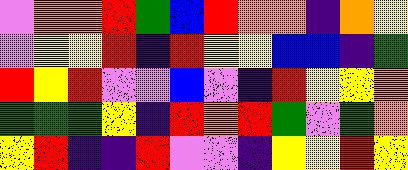[["violet", "orange", "orange", "red", "green", "blue", "red", "orange", "orange", "indigo", "orange", "yellow"], ["violet", "yellow", "yellow", "red", "indigo", "red", "yellow", "yellow", "blue", "blue", "indigo", "green"], ["red", "yellow", "red", "violet", "violet", "blue", "violet", "indigo", "red", "yellow", "yellow", "orange"], ["green", "green", "green", "yellow", "indigo", "red", "orange", "red", "green", "violet", "green", "orange"], ["yellow", "red", "indigo", "indigo", "red", "violet", "violet", "indigo", "yellow", "yellow", "red", "yellow"]]